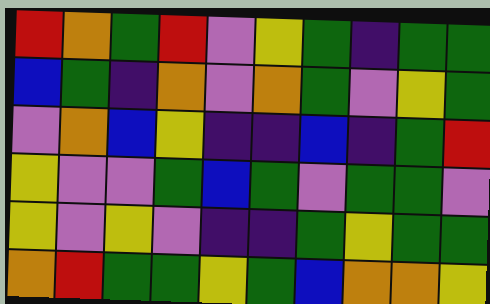[["red", "orange", "green", "red", "violet", "yellow", "green", "indigo", "green", "green"], ["blue", "green", "indigo", "orange", "violet", "orange", "green", "violet", "yellow", "green"], ["violet", "orange", "blue", "yellow", "indigo", "indigo", "blue", "indigo", "green", "red"], ["yellow", "violet", "violet", "green", "blue", "green", "violet", "green", "green", "violet"], ["yellow", "violet", "yellow", "violet", "indigo", "indigo", "green", "yellow", "green", "green"], ["orange", "red", "green", "green", "yellow", "green", "blue", "orange", "orange", "yellow"]]